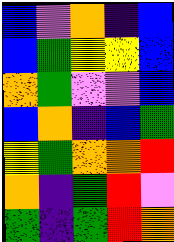[["blue", "violet", "orange", "indigo", "blue"], ["blue", "green", "yellow", "yellow", "blue"], ["orange", "green", "violet", "violet", "blue"], ["blue", "orange", "indigo", "blue", "green"], ["yellow", "green", "orange", "orange", "red"], ["orange", "indigo", "green", "red", "violet"], ["green", "indigo", "green", "red", "orange"]]